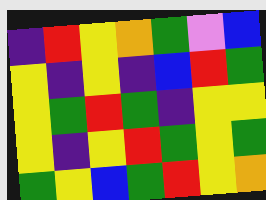[["indigo", "red", "yellow", "orange", "green", "violet", "blue"], ["yellow", "indigo", "yellow", "indigo", "blue", "red", "green"], ["yellow", "green", "red", "green", "indigo", "yellow", "yellow"], ["yellow", "indigo", "yellow", "red", "green", "yellow", "green"], ["green", "yellow", "blue", "green", "red", "yellow", "orange"]]